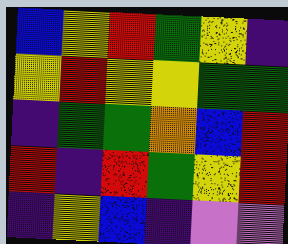[["blue", "yellow", "red", "green", "yellow", "indigo"], ["yellow", "red", "yellow", "yellow", "green", "green"], ["indigo", "green", "green", "orange", "blue", "red"], ["red", "indigo", "red", "green", "yellow", "red"], ["indigo", "yellow", "blue", "indigo", "violet", "violet"]]